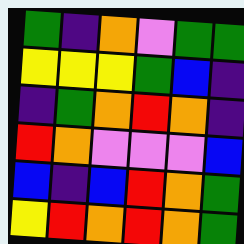[["green", "indigo", "orange", "violet", "green", "green"], ["yellow", "yellow", "yellow", "green", "blue", "indigo"], ["indigo", "green", "orange", "red", "orange", "indigo"], ["red", "orange", "violet", "violet", "violet", "blue"], ["blue", "indigo", "blue", "red", "orange", "green"], ["yellow", "red", "orange", "red", "orange", "green"]]